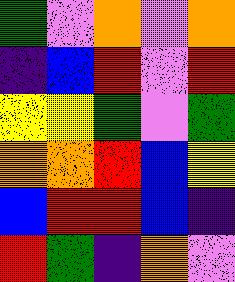[["green", "violet", "orange", "violet", "orange"], ["indigo", "blue", "red", "violet", "red"], ["yellow", "yellow", "green", "violet", "green"], ["orange", "orange", "red", "blue", "yellow"], ["blue", "red", "red", "blue", "indigo"], ["red", "green", "indigo", "orange", "violet"]]